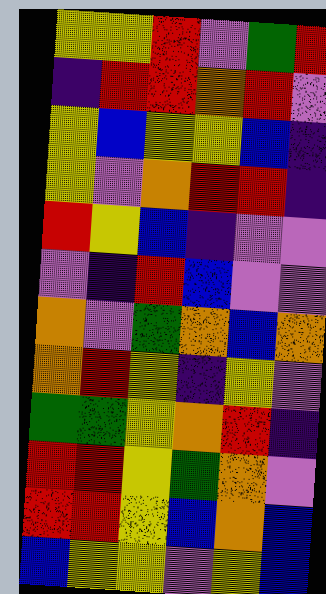[["yellow", "yellow", "red", "violet", "green", "red"], ["indigo", "red", "red", "orange", "red", "violet"], ["yellow", "blue", "yellow", "yellow", "blue", "indigo"], ["yellow", "violet", "orange", "red", "red", "indigo"], ["red", "yellow", "blue", "indigo", "violet", "violet"], ["violet", "indigo", "red", "blue", "violet", "violet"], ["orange", "violet", "green", "orange", "blue", "orange"], ["orange", "red", "yellow", "indigo", "yellow", "violet"], ["green", "green", "yellow", "orange", "red", "indigo"], ["red", "red", "yellow", "green", "orange", "violet"], ["red", "red", "yellow", "blue", "orange", "blue"], ["blue", "yellow", "yellow", "violet", "yellow", "blue"]]